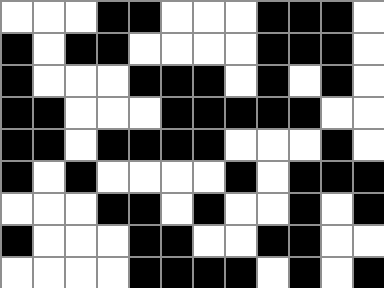[["white", "white", "white", "black", "black", "white", "white", "white", "black", "black", "black", "white"], ["black", "white", "black", "black", "white", "white", "white", "white", "black", "black", "black", "white"], ["black", "white", "white", "white", "black", "black", "black", "white", "black", "white", "black", "white"], ["black", "black", "white", "white", "white", "black", "black", "black", "black", "black", "white", "white"], ["black", "black", "white", "black", "black", "black", "black", "white", "white", "white", "black", "white"], ["black", "white", "black", "white", "white", "white", "white", "black", "white", "black", "black", "black"], ["white", "white", "white", "black", "black", "white", "black", "white", "white", "black", "white", "black"], ["black", "white", "white", "white", "black", "black", "white", "white", "black", "black", "white", "white"], ["white", "white", "white", "white", "black", "black", "black", "black", "white", "black", "white", "black"]]